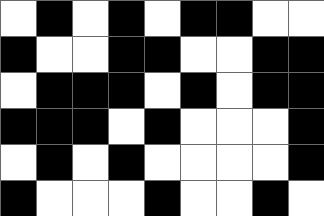[["white", "black", "white", "black", "white", "black", "black", "white", "white"], ["black", "white", "white", "black", "black", "white", "white", "black", "black"], ["white", "black", "black", "black", "white", "black", "white", "black", "black"], ["black", "black", "black", "white", "black", "white", "white", "white", "black"], ["white", "black", "white", "black", "white", "white", "white", "white", "black"], ["black", "white", "white", "white", "black", "white", "white", "black", "white"]]